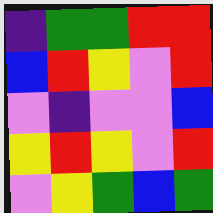[["indigo", "green", "green", "red", "red"], ["blue", "red", "yellow", "violet", "red"], ["violet", "indigo", "violet", "violet", "blue"], ["yellow", "red", "yellow", "violet", "red"], ["violet", "yellow", "green", "blue", "green"]]